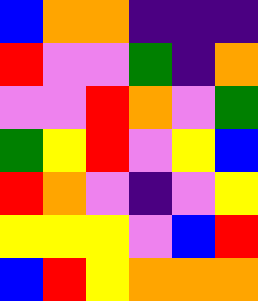[["blue", "orange", "orange", "indigo", "indigo", "indigo"], ["red", "violet", "violet", "green", "indigo", "orange"], ["violet", "violet", "red", "orange", "violet", "green"], ["green", "yellow", "red", "violet", "yellow", "blue"], ["red", "orange", "violet", "indigo", "violet", "yellow"], ["yellow", "yellow", "yellow", "violet", "blue", "red"], ["blue", "red", "yellow", "orange", "orange", "orange"]]